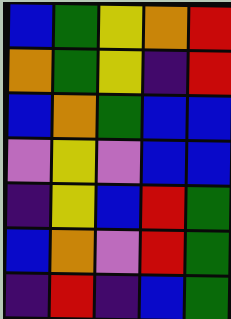[["blue", "green", "yellow", "orange", "red"], ["orange", "green", "yellow", "indigo", "red"], ["blue", "orange", "green", "blue", "blue"], ["violet", "yellow", "violet", "blue", "blue"], ["indigo", "yellow", "blue", "red", "green"], ["blue", "orange", "violet", "red", "green"], ["indigo", "red", "indigo", "blue", "green"]]